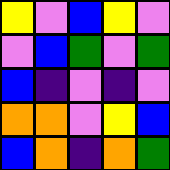[["yellow", "violet", "blue", "yellow", "violet"], ["violet", "blue", "green", "violet", "green"], ["blue", "indigo", "violet", "indigo", "violet"], ["orange", "orange", "violet", "yellow", "blue"], ["blue", "orange", "indigo", "orange", "green"]]